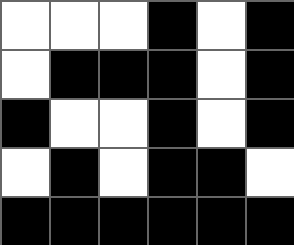[["white", "white", "white", "black", "white", "black"], ["white", "black", "black", "black", "white", "black"], ["black", "white", "white", "black", "white", "black"], ["white", "black", "white", "black", "black", "white"], ["black", "black", "black", "black", "black", "black"]]